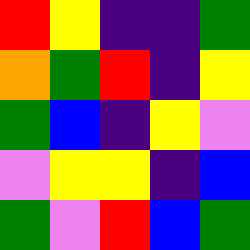[["red", "yellow", "indigo", "indigo", "green"], ["orange", "green", "red", "indigo", "yellow"], ["green", "blue", "indigo", "yellow", "violet"], ["violet", "yellow", "yellow", "indigo", "blue"], ["green", "violet", "red", "blue", "green"]]